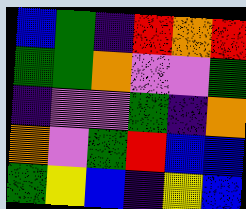[["blue", "green", "indigo", "red", "orange", "red"], ["green", "green", "orange", "violet", "violet", "green"], ["indigo", "violet", "violet", "green", "indigo", "orange"], ["orange", "violet", "green", "red", "blue", "blue"], ["green", "yellow", "blue", "indigo", "yellow", "blue"]]